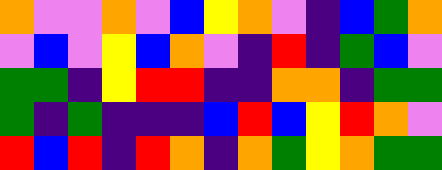[["orange", "violet", "violet", "orange", "violet", "blue", "yellow", "orange", "violet", "indigo", "blue", "green", "orange"], ["violet", "blue", "violet", "yellow", "blue", "orange", "violet", "indigo", "red", "indigo", "green", "blue", "violet"], ["green", "green", "indigo", "yellow", "red", "red", "indigo", "indigo", "orange", "orange", "indigo", "green", "green"], ["green", "indigo", "green", "indigo", "indigo", "indigo", "blue", "red", "blue", "yellow", "red", "orange", "violet"], ["red", "blue", "red", "indigo", "red", "orange", "indigo", "orange", "green", "yellow", "orange", "green", "green"]]